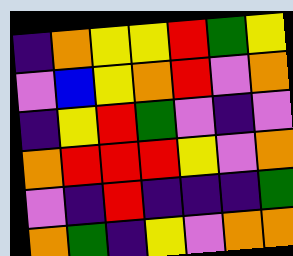[["indigo", "orange", "yellow", "yellow", "red", "green", "yellow"], ["violet", "blue", "yellow", "orange", "red", "violet", "orange"], ["indigo", "yellow", "red", "green", "violet", "indigo", "violet"], ["orange", "red", "red", "red", "yellow", "violet", "orange"], ["violet", "indigo", "red", "indigo", "indigo", "indigo", "green"], ["orange", "green", "indigo", "yellow", "violet", "orange", "orange"]]